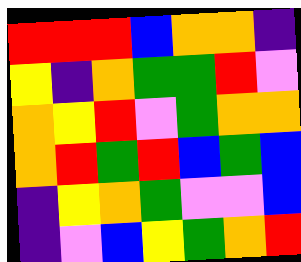[["red", "red", "red", "blue", "orange", "orange", "indigo"], ["yellow", "indigo", "orange", "green", "green", "red", "violet"], ["orange", "yellow", "red", "violet", "green", "orange", "orange"], ["orange", "red", "green", "red", "blue", "green", "blue"], ["indigo", "yellow", "orange", "green", "violet", "violet", "blue"], ["indigo", "violet", "blue", "yellow", "green", "orange", "red"]]